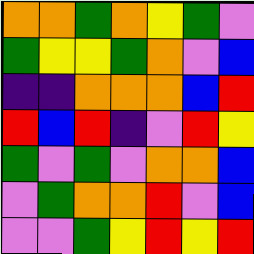[["orange", "orange", "green", "orange", "yellow", "green", "violet"], ["green", "yellow", "yellow", "green", "orange", "violet", "blue"], ["indigo", "indigo", "orange", "orange", "orange", "blue", "red"], ["red", "blue", "red", "indigo", "violet", "red", "yellow"], ["green", "violet", "green", "violet", "orange", "orange", "blue"], ["violet", "green", "orange", "orange", "red", "violet", "blue"], ["violet", "violet", "green", "yellow", "red", "yellow", "red"]]